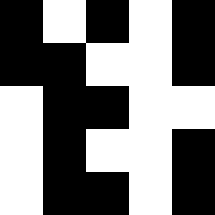[["black", "white", "black", "white", "black"], ["black", "black", "white", "white", "black"], ["white", "black", "black", "white", "white"], ["white", "black", "white", "white", "black"], ["white", "black", "black", "white", "black"]]